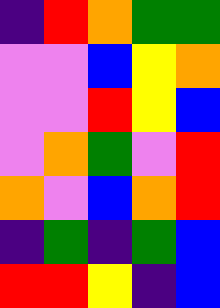[["indigo", "red", "orange", "green", "green"], ["violet", "violet", "blue", "yellow", "orange"], ["violet", "violet", "red", "yellow", "blue"], ["violet", "orange", "green", "violet", "red"], ["orange", "violet", "blue", "orange", "red"], ["indigo", "green", "indigo", "green", "blue"], ["red", "red", "yellow", "indigo", "blue"]]